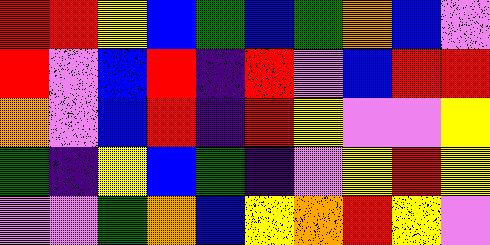[["red", "red", "yellow", "blue", "green", "blue", "green", "orange", "blue", "violet"], ["red", "violet", "blue", "red", "indigo", "red", "violet", "blue", "red", "red"], ["orange", "violet", "blue", "red", "indigo", "red", "yellow", "violet", "violet", "yellow"], ["green", "indigo", "yellow", "blue", "green", "indigo", "violet", "yellow", "red", "yellow"], ["violet", "violet", "green", "orange", "blue", "yellow", "orange", "red", "yellow", "violet"]]